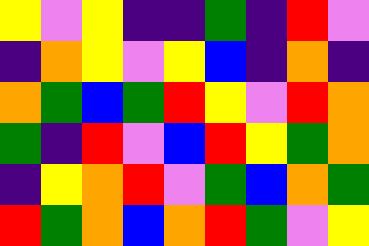[["yellow", "violet", "yellow", "indigo", "indigo", "green", "indigo", "red", "violet"], ["indigo", "orange", "yellow", "violet", "yellow", "blue", "indigo", "orange", "indigo"], ["orange", "green", "blue", "green", "red", "yellow", "violet", "red", "orange"], ["green", "indigo", "red", "violet", "blue", "red", "yellow", "green", "orange"], ["indigo", "yellow", "orange", "red", "violet", "green", "blue", "orange", "green"], ["red", "green", "orange", "blue", "orange", "red", "green", "violet", "yellow"]]